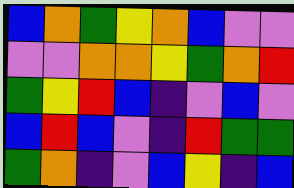[["blue", "orange", "green", "yellow", "orange", "blue", "violet", "violet"], ["violet", "violet", "orange", "orange", "yellow", "green", "orange", "red"], ["green", "yellow", "red", "blue", "indigo", "violet", "blue", "violet"], ["blue", "red", "blue", "violet", "indigo", "red", "green", "green"], ["green", "orange", "indigo", "violet", "blue", "yellow", "indigo", "blue"]]